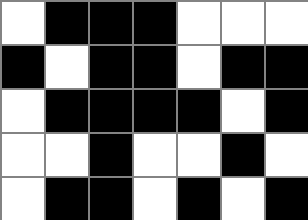[["white", "black", "black", "black", "white", "white", "white"], ["black", "white", "black", "black", "white", "black", "black"], ["white", "black", "black", "black", "black", "white", "black"], ["white", "white", "black", "white", "white", "black", "white"], ["white", "black", "black", "white", "black", "white", "black"]]